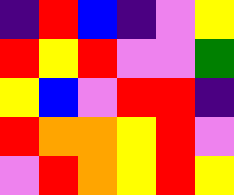[["indigo", "red", "blue", "indigo", "violet", "yellow"], ["red", "yellow", "red", "violet", "violet", "green"], ["yellow", "blue", "violet", "red", "red", "indigo"], ["red", "orange", "orange", "yellow", "red", "violet"], ["violet", "red", "orange", "yellow", "red", "yellow"]]